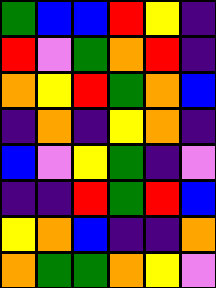[["green", "blue", "blue", "red", "yellow", "indigo"], ["red", "violet", "green", "orange", "red", "indigo"], ["orange", "yellow", "red", "green", "orange", "blue"], ["indigo", "orange", "indigo", "yellow", "orange", "indigo"], ["blue", "violet", "yellow", "green", "indigo", "violet"], ["indigo", "indigo", "red", "green", "red", "blue"], ["yellow", "orange", "blue", "indigo", "indigo", "orange"], ["orange", "green", "green", "orange", "yellow", "violet"]]